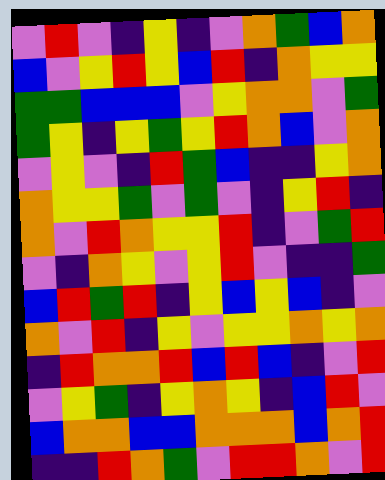[["violet", "red", "violet", "indigo", "yellow", "indigo", "violet", "orange", "green", "blue", "orange"], ["blue", "violet", "yellow", "red", "yellow", "blue", "red", "indigo", "orange", "yellow", "yellow"], ["green", "green", "blue", "blue", "blue", "violet", "yellow", "orange", "orange", "violet", "green"], ["green", "yellow", "indigo", "yellow", "green", "yellow", "red", "orange", "blue", "violet", "orange"], ["violet", "yellow", "violet", "indigo", "red", "green", "blue", "indigo", "indigo", "yellow", "orange"], ["orange", "yellow", "yellow", "green", "violet", "green", "violet", "indigo", "yellow", "red", "indigo"], ["orange", "violet", "red", "orange", "yellow", "yellow", "red", "indigo", "violet", "green", "red"], ["violet", "indigo", "orange", "yellow", "violet", "yellow", "red", "violet", "indigo", "indigo", "green"], ["blue", "red", "green", "red", "indigo", "yellow", "blue", "yellow", "blue", "indigo", "violet"], ["orange", "violet", "red", "indigo", "yellow", "violet", "yellow", "yellow", "orange", "yellow", "orange"], ["indigo", "red", "orange", "orange", "red", "blue", "red", "blue", "indigo", "violet", "red"], ["violet", "yellow", "green", "indigo", "yellow", "orange", "yellow", "indigo", "blue", "red", "violet"], ["blue", "orange", "orange", "blue", "blue", "orange", "orange", "orange", "blue", "orange", "red"], ["indigo", "indigo", "red", "orange", "green", "violet", "red", "red", "orange", "violet", "red"]]